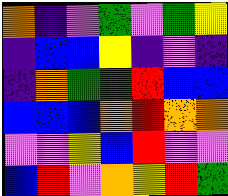[["orange", "indigo", "violet", "green", "violet", "green", "yellow"], ["indigo", "blue", "blue", "yellow", "indigo", "violet", "indigo"], ["indigo", "orange", "green", "green", "red", "blue", "blue"], ["blue", "blue", "blue", "orange", "red", "orange", "orange"], ["violet", "violet", "yellow", "blue", "red", "violet", "violet"], ["blue", "red", "violet", "orange", "yellow", "red", "green"]]